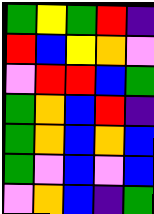[["green", "yellow", "green", "red", "indigo"], ["red", "blue", "yellow", "orange", "violet"], ["violet", "red", "red", "blue", "green"], ["green", "orange", "blue", "red", "indigo"], ["green", "orange", "blue", "orange", "blue"], ["green", "violet", "blue", "violet", "blue"], ["violet", "orange", "blue", "indigo", "green"]]